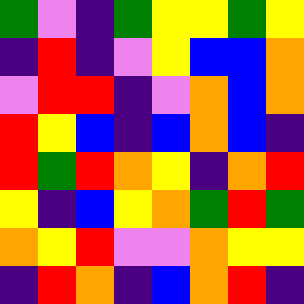[["green", "violet", "indigo", "green", "yellow", "yellow", "green", "yellow"], ["indigo", "red", "indigo", "violet", "yellow", "blue", "blue", "orange"], ["violet", "red", "red", "indigo", "violet", "orange", "blue", "orange"], ["red", "yellow", "blue", "indigo", "blue", "orange", "blue", "indigo"], ["red", "green", "red", "orange", "yellow", "indigo", "orange", "red"], ["yellow", "indigo", "blue", "yellow", "orange", "green", "red", "green"], ["orange", "yellow", "red", "violet", "violet", "orange", "yellow", "yellow"], ["indigo", "red", "orange", "indigo", "blue", "orange", "red", "indigo"]]